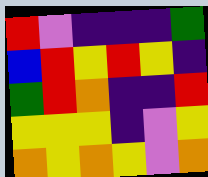[["red", "violet", "indigo", "indigo", "indigo", "green"], ["blue", "red", "yellow", "red", "yellow", "indigo"], ["green", "red", "orange", "indigo", "indigo", "red"], ["yellow", "yellow", "yellow", "indigo", "violet", "yellow"], ["orange", "yellow", "orange", "yellow", "violet", "orange"]]